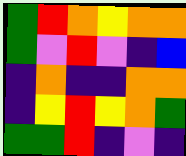[["green", "red", "orange", "yellow", "orange", "orange"], ["green", "violet", "red", "violet", "indigo", "blue"], ["indigo", "orange", "indigo", "indigo", "orange", "orange"], ["indigo", "yellow", "red", "yellow", "orange", "green"], ["green", "green", "red", "indigo", "violet", "indigo"]]